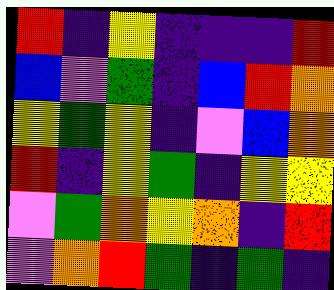[["red", "indigo", "yellow", "indigo", "indigo", "indigo", "red"], ["blue", "violet", "green", "indigo", "blue", "red", "orange"], ["yellow", "green", "yellow", "indigo", "violet", "blue", "orange"], ["red", "indigo", "yellow", "green", "indigo", "yellow", "yellow"], ["violet", "green", "orange", "yellow", "orange", "indigo", "red"], ["violet", "orange", "red", "green", "indigo", "green", "indigo"]]